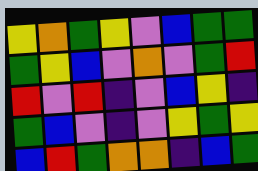[["yellow", "orange", "green", "yellow", "violet", "blue", "green", "green"], ["green", "yellow", "blue", "violet", "orange", "violet", "green", "red"], ["red", "violet", "red", "indigo", "violet", "blue", "yellow", "indigo"], ["green", "blue", "violet", "indigo", "violet", "yellow", "green", "yellow"], ["blue", "red", "green", "orange", "orange", "indigo", "blue", "green"]]